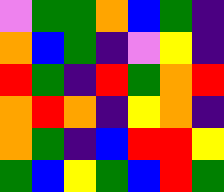[["violet", "green", "green", "orange", "blue", "green", "indigo"], ["orange", "blue", "green", "indigo", "violet", "yellow", "indigo"], ["red", "green", "indigo", "red", "green", "orange", "red"], ["orange", "red", "orange", "indigo", "yellow", "orange", "indigo"], ["orange", "green", "indigo", "blue", "red", "red", "yellow"], ["green", "blue", "yellow", "green", "blue", "red", "green"]]